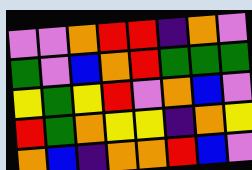[["violet", "violet", "orange", "red", "red", "indigo", "orange", "violet"], ["green", "violet", "blue", "orange", "red", "green", "green", "green"], ["yellow", "green", "yellow", "red", "violet", "orange", "blue", "violet"], ["red", "green", "orange", "yellow", "yellow", "indigo", "orange", "yellow"], ["orange", "blue", "indigo", "orange", "orange", "red", "blue", "violet"]]